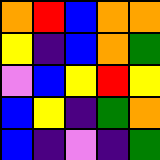[["orange", "red", "blue", "orange", "orange"], ["yellow", "indigo", "blue", "orange", "green"], ["violet", "blue", "yellow", "red", "yellow"], ["blue", "yellow", "indigo", "green", "orange"], ["blue", "indigo", "violet", "indigo", "green"]]